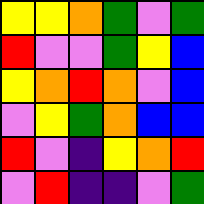[["yellow", "yellow", "orange", "green", "violet", "green"], ["red", "violet", "violet", "green", "yellow", "blue"], ["yellow", "orange", "red", "orange", "violet", "blue"], ["violet", "yellow", "green", "orange", "blue", "blue"], ["red", "violet", "indigo", "yellow", "orange", "red"], ["violet", "red", "indigo", "indigo", "violet", "green"]]